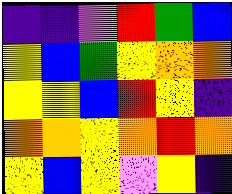[["indigo", "indigo", "violet", "red", "green", "blue"], ["yellow", "blue", "green", "yellow", "orange", "orange"], ["yellow", "yellow", "blue", "red", "yellow", "indigo"], ["orange", "orange", "yellow", "orange", "red", "orange"], ["yellow", "blue", "yellow", "violet", "yellow", "indigo"]]